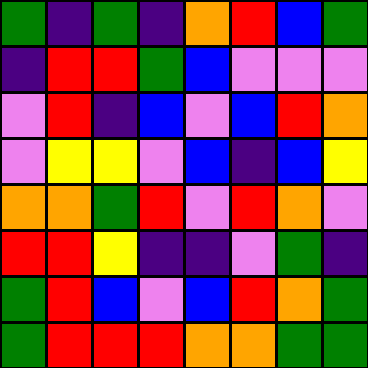[["green", "indigo", "green", "indigo", "orange", "red", "blue", "green"], ["indigo", "red", "red", "green", "blue", "violet", "violet", "violet"], ["violet", "red", "indigo", "blue", "violet", "blue", "red", "orange"], ["violet", "yellow", "yellow", "violet", "blue", "indigo", "blue", "yellow"], ["orange", "orange", "green", "red", "violet", "red", "orange", "violet"], ["red", "red", "yellow", "indigo", "indigo", "violet", "green", "indigo"], ["green", "red", "blue", "violet", "blue", "red", "orange", "green"], ["green", "red", "red", "red", "orange", "orange", "green", "green"]]